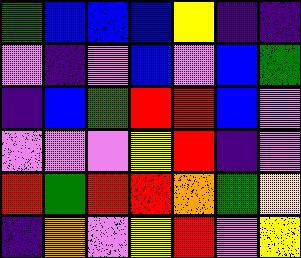[["green", "blue", "blue", "blue", "yellow", "indigo", "indigo"], ["violet", "indigo", "violet", "blue", "violet", "blue", "green"], ["indigo", "blue", "green", "red", "red", "blue", "violet"], ["violet", "violet", "violet", "yellow", "red", "indigo", "violet"], ["red", "green", "red", "red", "orange", "green", "yellow"], ["indigo", "orange", "violet", "yellow", "red", "violet", "yellow"]]